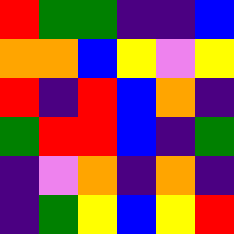[["red", "green", "green", "indigo", "indigo", "blue"], ["orange", "orange", "blue", "yellow", "violet", "yellow"], ["red", "indigo", "red", "blue", "orange", "indigo"], ["green", "red", "red", "blue", "indigo", "green"], ["indigo", "violet", "orange", "indigo", "orange", "indigo"], ["indigo", "green", "yellow", "blue", "yellow", "red"]]